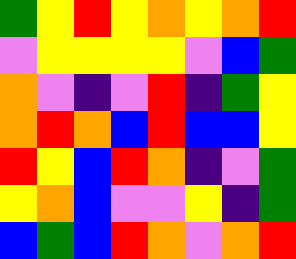[["green", "yellow", "red", "yellow", "orange", "yellow", "orange", "red"], ["violet", "yellow", "yellow", "yellow", "yellow", "violet", "blue", "green"], ["orange", "violet", "indigo", "violet", "red", "indigo", "green", "yellow"], ["orange", "red", "orange", "blue", "red", "blue", "blue", "yellow"], ["red", "yellow", "blue", "red", "orange", "indigo", "violet", "green"], ["yellow", "orange", "blue", "violet", "violet", "yellow", "indigo", "green"], ["blue", "green", "blue", "red", "orange", "violet", "orange", "red"]]